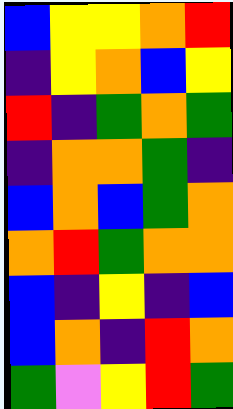[["blue", "yellow", "yellow", "orange", "red"], ["indigo", "yellow", "orange", "blue", "yellow"], ["red", "indigo", "green", "orange", "green"], ["indigo", "orange", "orange", "green", "indigo"], ["blue", "orange", "blue", "green", "orange"], ["orange", "red", "green", "orange", "orange"], ["blue", "indigo", "yellow", "indigo", "blue"], ["blue", "orange", "indigo", "red", "orange"], ["green", "violet", "yellow", "red", "green"]]